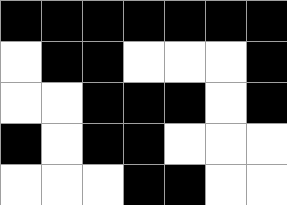[["black", "black", "black", "black", "black", "black", "black"], ["white", "black", "black", "white", "white", "white", "black"], ["white", "white", "black", "black", "black", "white", "black"], ["black", "white", "black", "black", "white", "white", "white"], ["white", "white", "white", "black", "black", "white", "white"]]